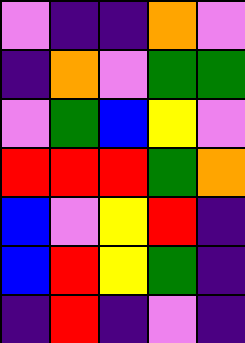[["violet", "indigo", "indigo", "orange", "violet"], ["indigo", "orange", "violet", "green", "green"], ["violet", "green", "blue", "yellow", "violet"], ["red", "red", "red", "green", "orange"], ["blue", "violet", "yellow", "red", "indigo"], ["blue", "red", "yellow", "green", "indigo"], ["indigo", "red", "indigo", "violet", "indigo"]]